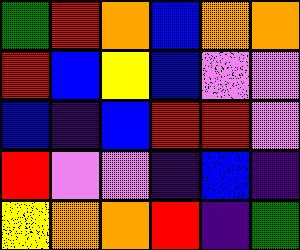[["green", "red", "orange", "blue", "orange", "orange"], ["red", "blue", "yellow", "blue", "violet", "violet"], ["blue", "indigo", "blue", "red", "red", "violet"], ["red", "violet", "violet", "indigo", "blue", "indigo"], ["yellow", "orange", "orange", "red", "indigo", "green"]]